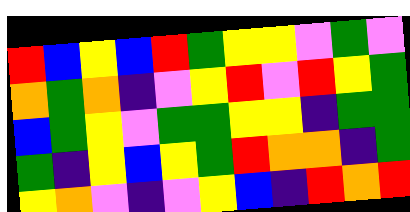[["red", "blue", "yellow", "blue", "red", "green", "yellow", "yellow", "violet", "green", "violet"], ["orange", "green", "orange", "indigo", "violet", "yellow", "red", "violet", "red", "yellow", "green"], ["blue", "green", "yellow", "violet", "green", "green", "yellow", "yellow", "indigo", "green", "green"], ["green", "indigo", "yellow", "blue", "yellow", "green", "red", "orange", "orange", "indigo", "green"], ["yellow", "orange", "violet", "indigo", "violet", "yellow", "blue", "indigo", "red", "orange", "red"]]